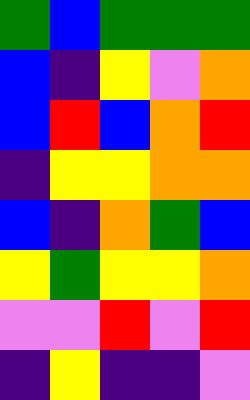[["green", "blue", "green", "green", "green"], ["blue", "indigo", "yellow", "violet", "orange"], ["blue", "red", "blue", "orange", "red"], ["indigo", "yellow", "yellow", "orange", "orange"], ["blue", "indigo", "orange", "green", "blue"], ["yellow", "green", "yellow", "yellow", "orange"], ["violet", "violet", "red", "violet", "red"], ["indigo", "yellow", "indigo", "indigo", "violet"]]